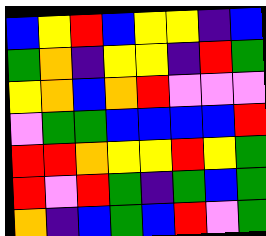[["blue", "yellow", "red", "blue", "yellow", "yellow", "indigo", "blue"], ["green", "orange", "indigo", "yellow", "yellow", "indigo", "red", "green"], ["yellow", "orange", "blue", "orange", "red", "violet", "violet", "violet"], ["violet", "green", "green", "blue", "blue", "blue", "blue", "red"], ["red", "red", "orange", "yellow", "yellow", "red", "yellow", "green"], ["red", "violet", "red", "green", "indigo", "green", "blue", "green"], ["orange", "indigo", "blue", "green", "blue", "red", "violet", "green"]]